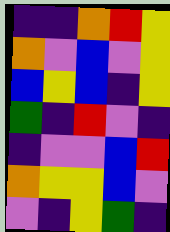[["indigo", "indigo", "orange", "red", "yellow"], ["orange", "violet", "blue", "violet", "yellow"], ["blue", "yellow", "blue", "indigo", "yellow"], ["green", "indigo", "red", "violet", "indigo"], ["indigo", "violet", "violet", "blue", "red"], ["orange", "yellow", "yellow", "blue", "violet"], ["violet", "indigo", "yellow", "green", "indigo"]]